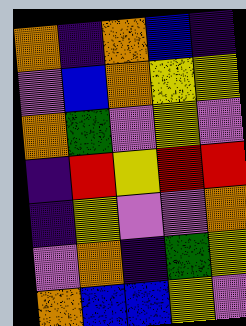[["orange", "indigo", "orange", "blue", "indigo"], ["violet", "blue", "orange", "yellow", "yellow"], ["orange", "green", "violet", "yellow", "violet"], ["indigo", "red", "yellow", "red", "red"], ["indigo", "yellow", "violet", "violet", "orange"], ["violet", "orange", "indigo", "green", "yellow"], ["orange", "blue", "blue", "yellow", "violet"]]